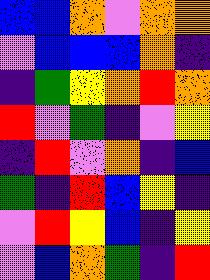[["blue", "blue", "orange", "violet", "orange", "orange"], ["violet", "blue", "blue", "blue", "orange", "indigo"], ["indigo", "green", "yellow", "orange", "red", "orange"], ["red", "violet", "green", "indigo", "violet", "yellow"], ["indigo", "red", "violet", "orange", "indigo", "blue"], ["green", "indigo", "red", "blue", "yellow", "indigo"], ["violet", "red", "yellow", "blue", "indigo", "yellow"], ["violet", "blue", "orange", "green", "indigo", "red"]]